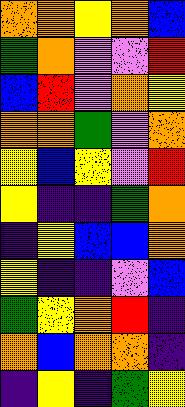[["orange", "orange", "yellow", "orange", "blue"], ["green", "orange", "violet", "violet", "red"], ["blue", "red", "violet", "orange", "yellow"], ["orange", "orange", "green", "violet", "orange"], ["yellow", "blue", "yellow", "violet", "red"], ["yellow", "indigo", "indigo", "green", "orange"], ["indigo", "yellow", "blue", "blue", "orange"], ["yellow", "indigo", "indigo", "violet", "blue"], ["green", "yellow", "orange", "red", "indigo"], ["orange", "blue", "orange", "orange", "indigo"], ["indigo", "yellow", "indigo", "green", "yellow"]]